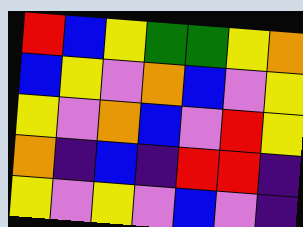[["red", "blue", "yellow", "green", "green", "yellow", "orange"], ["blue", "yellow", "violet", "orange", "blue", "violet", "yellow"], ["yellow", "violet", "orange", "blue", "violet", "red", "yellow"], ["orange", "indigo", "blue", "indigo", "red", "red", "indigo"], ["yellow", "violet", "yellow", "violet", "blue", "violet", "indigo"]]